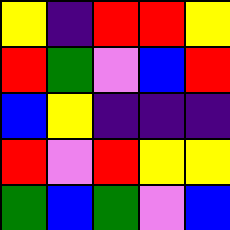[["yellow", "indigo", "red", "red", "yellow"], ["red", "green", "violet", "blue", "red"], ["blue", "yellow", "indigo", "indigo", "indigo"], ["red", "violet", "red", "yellow", "yellow"], ["green", "blue", "green", "violet", "blue"]]